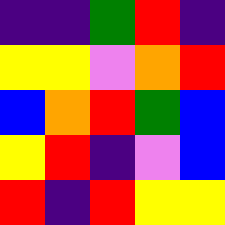[["indigo", "indigo", "green", "red", "indigo"], ["yellow", "yellow", "violet", "orange", "red"], ["blue", "orange", "red", "green", "blue"], ["yellow", "red", "indigo", "violet", "blue"], ["red", "indigo", "red", "yellow", "yellow"]]